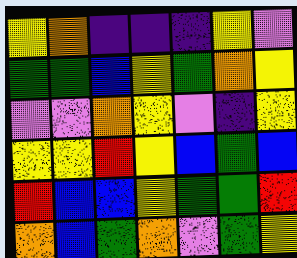[["yellow", "orange", "indigo", "indigo", "indigo", "yellow", "violet"], ["green", "green", "blue", "yellow", "green", "orange", "yellow"], ["violet", "violet", "orange", "yellow", "violet", "indigo", "yellow"], ["yellow", "yellow", "red", "yellow", "blue", "green", "blue"], ["red", "blue", "blue", "yellow", "green", "green", "red"], ["orange", "blue", "green", "orange", "violet", "green", "yellow"]]